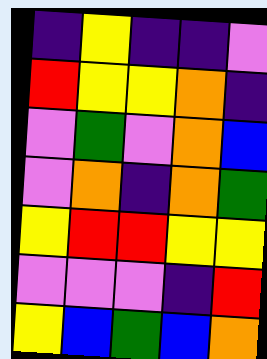[["indigo", "yellow", "indigo", "indigo", "violet"], ["red", "yellow", "yellow", "orange", "indigo"], ["violet", "green", "violet", "orange", "blue"], ["violet", "orange", "indigo", "orange", "green"], ["yellow", "red", "red", "yellow", "yellow"], ["violet", "violet", "violet", "indigo", "red"], ["yellow", "blue", "green", "blue", "orange"]]